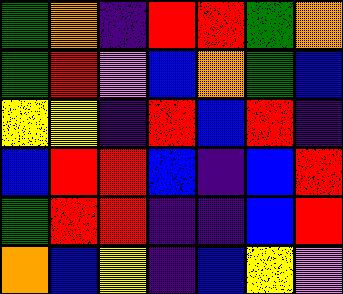[["green", "orange", "indigo", "red", "red", "green", "orange"], ["green", "red", "violet", "blue", "orange", "green", "blue"], ["yellow", "yellow", "indigo", "red", "blue", "red", "indigo"], ["blue", "red", "red", "blue", "indigo", "blue", "red"], ["green", "red", "red", "indigo", "indigo", "blue", "red"], ["orange", "blue", "yellow", "indigo", "blue", "yellow", "violet"]]